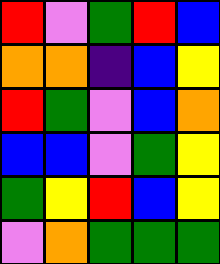[["red", "violet", "green", "red", "blue"], ["orange", "orange", "indigo", "blue", "yellow"], ["red", "green", "violet", "blue", "orange"], ["blue", "blue", "violet", "green", "yellow"], ["green", "yellow", "red", "blue", "yellow"], ["violet", "orange", "green", "green", "green"]]